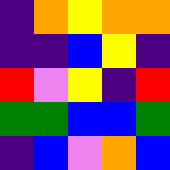[["indigo", "orange", "yellow", "orange", "orange"], ["indigo", "indigo", "blue", "yellow", "indigo"], ["red", "violet", "yellow", "indigo", "red"], ["green", "green", "blue", "blue", "green"], ["indigo", "blue", "violet", "orange", "blue"]]